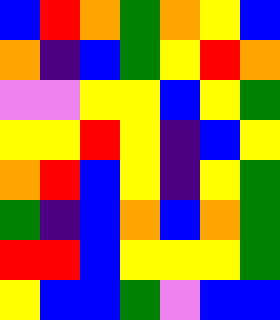[["blue", "red", "orange", "green", "orange", "yellow", "blue"], ["orange", "indigo", "blue", "green", "yellow", "red", "orange"], ["violet", "violet", "yellow", "yellow", "blue", "yellow", "green"], ["yellow", "yellow", "red", "yellow", "indigo", "blue", "yellow"], ["orange", "red", "blue", "yellow", "indigo", "yellow", "green"], ["green", "indigo", "blue", "orange", "blue", "orange", "green"], ["red", "red", "blue", "yellow", "yellow", "yellow", "green"], ["yellow", "blue", "blue", "green", "violet", "blue", "blue"]]